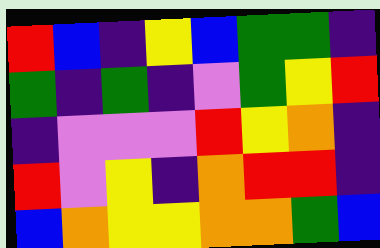[["red", "blue", "indigo", "yellow", "blue", "green", "green", "indigo"], ["green", "indigo", "green", "indigo", "violet", "green", "yellow", "red"], ["indigo", "violet", "violet", "violet", "red", "yellow", "orange", "indigo"], ["red", "violet", "yellow", "indigo", "orange", "red", "red", "indigo"], ["blue", "orange", "yellow", "yellow", "orange", "orange", "green", "blue"]]